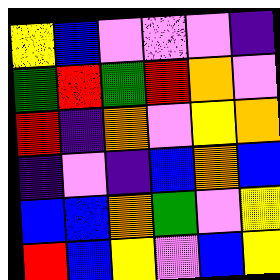[["yellow", "blue", "violet", "violet", "violet", "indigo"], ["green", "red", "green", "red", "orange", "violet"], ["red", "indigo", "orange", "violet", "yellow", "orange"], ["indigo", "violet", "indigo", "blue", "orange", "blue"], ["blue", "blue", "orange", "green", "violet", "yellow"], ["red", "blue", "yellow", "violet", "blue", "yellow"]]